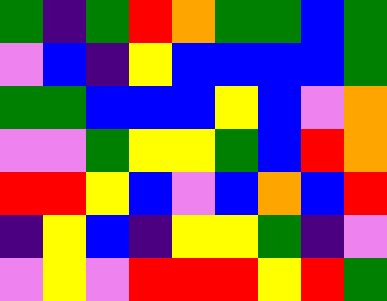[["green", "indigo", "green", "red", "orange", "green", "green", "blue", "green"], ["violet", "blue", "indigo", "yellow", "blue", "blue", "blue", "blue", "green"], ["green", "green", "blue", "blue", "blue", "yellow", "blue", "violet", "orange"], ["violet", "violet", "green", "yellow", "yellow", "green", "blue", "red", "orange"], ["red", "red", "yellow", "blue", "violet", "blue", "orange", "blue", "red"], ["indigo", "yellow", "blue", "indigo", "yellow", "yellow", "green", "indigo", "violet"], ["violet", "yellow", "violet", "red", "red", "red", "yellow", "red", "green"]]